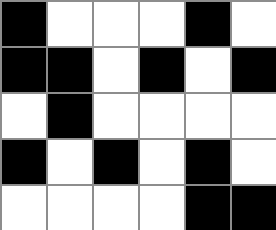[["black", "white", "white", "white", "black", "white"], ["black", "black", "white", "black", "white", "black"], ["white", "black", "white", "white", "white", "white"], ["black", "white", "black", "white", "black", "white"], ["white", "white", "white", "white", "black", "black"]]